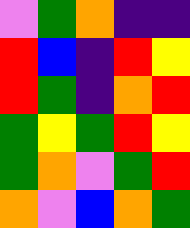[["violet", "green", "orange", "indigo", "indigo"], ["red", "blue", "indigo", "red", "yellow"], ["red", "green", "indigo", "orange", "red"], ["green", "yellow", "green", "red", "yellow"], ["green", "orange", "violet", "green", "red"], ["orange", "violet", "blue", "orange", "green"]]